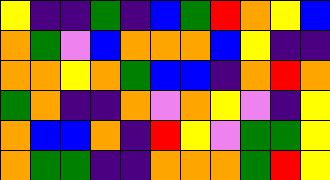[["yellow", "indigo", "indigo", "green", "indigo", "blue", "green", "red", "orange", "yellow", "blue"], ["orange", "green", "violet", "blue", "orange", "orange", "orange", "blue", "yellow", "indigo", "indigo"], ["orange", "orange", "yellow", "orange", "green", "blue", "blue", "indigo", "orange", "red", "orange"], ["green", "orange", "indigo", "indigo", "orange", "violet", "orange", "yellow", "violet", "indigo", "yellow"], ["orange", "blue", "blue", "orange", "indigo", "red", "yellow", "violet", "green", "green", "yellow"], ["orange", "green", "green", "indigo", "indigo", "orange", "orange", "orange", "green", "red", "yellow"]]